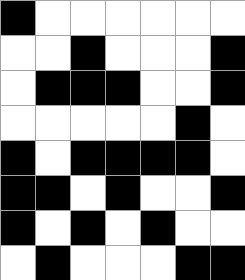[["black", "white", "white", "white", "white", "white", "white"], ["white", "white", "black", "white", "white", "white", "black"], ["white", "black", "black", "black", "white", "white", "black"], ["white", "white", "white", "white", "white", "black", "white"], ["black", "white", "black", "black", "black", "black", "white"], ["black", "black", "white", "black", "white", "white", "black"], ["black", "white", "black", "white", "black", "white", "white"], ["white", "black", "white", "white", "white", "black", "black"]]